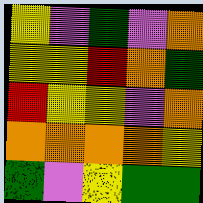[["yellow", "violet", "green", "violet", "orange"], ["yellow", "yellow", "red", "orange", "green"], ["red", "yellow", "yellow", "violet", "orange"], ["orange", "orange", "orange", "orange", "yellow"], ["green", "violet", "yellow", "green", "green"]]